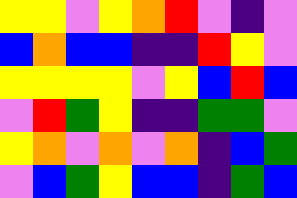[["yellow", "yellow", "violet", "yellow", "orange", "red", "violet", "indigo", "violet"], ["blue", "orange", "blue", "blue", "indigo", "indigo", "red", "yellow", "violet"], ["yellow", "yellow", "yellow", "yellow", "violet", "yellow", "blue", "red", "blue"], ["violet", "red", "green", "yellow", "indigo", "indigo", "green", "green", "violet"], ["yellow", "orange", "violet", "orange", "violet", "orange", "indigo", "blue", "green"], ["violet", "blue", "green", "yellow", "blue", "blue", "indigo", "green", "blue"]]